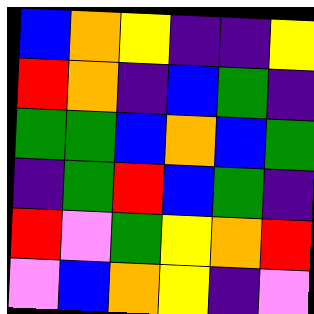[["blue", "orange", "yellow", "indigo", "indigo", "yellow"], ["red", "orange", "indigo", "blue", "green", "indigo"], ["green", "green", "blue", "orange", "blue", "green"], ["indigo", "green", "red", "blue", "green", "indigo"], ["red", "violet", "green", "yellow", "orange", "red"], ["violet", "blue", "orange", "yellow", "indigo", "violet"]]